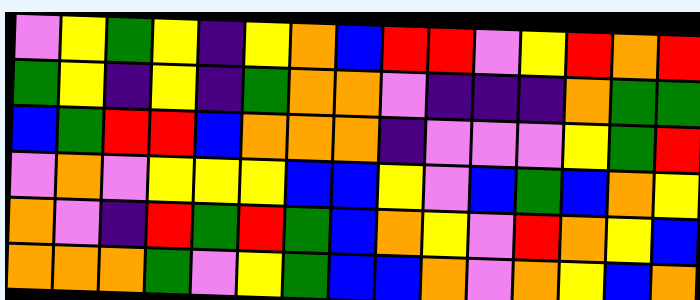[["violet", "yellow", "green", "yellow", "indigo", "yellow", "orange", "blue", "red", "red", "violet", "yellow", "red", "orange", "red"], ["green", "yellow", "indigo", "yellow", "indigo", "green", "orange", "orange", "violet", "indigo", "indigo", "indigo", "orange", "green", "green"], ["blue", "green", "red", "red", "blue", "orange", "orange", "orange", "indigo", "violet", "violet", "violet", "yellow", "green", "red"], ["violet", "orange", "violet", "yellow", "yellow", "yellow", "blue", "blue", "yellow", "violet", "blue", "green", "blue", "orange", "yellow"], ["orange", "violet", "indigo", "red", "green", "red", "green", "blue", "orange", "yellow", "violet", "red", "orange", "yellow", "blue"], ["orange", "orange", "orange", "green", "violet", "yellow", "green", "blue", "blue", "orange", "violet", "orange", "yellow", "blue", "orange"]]